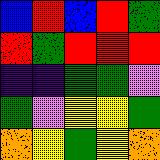[["blue", "red", "blue", "red", "green"], ["red", "green", "red", "red", "red"], ["indigo", "indigo", "green", "green", "violet"], ["green", "violet", "yellow", "yellow", "green"], ["orange", "yellow", "green", "yellow", "orange"]]